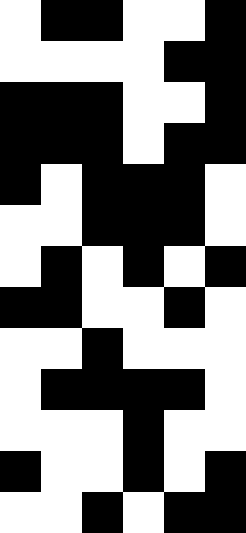[["white", "black", "black", "white", "white", "black"], ["white", "white", "white", "white", "black", "black"], ["black", "black", "black", "white", "white", "black"], ["black", "black", "black", "white", "black", "black"], ["black", "white", "black", "black", "black", "white"], ["white", "white", "black", "black", "black", "white"], ["white", "black", "white", "black", "white", "black"], ["black", "black", "white", "white", "black", "white"], ["white", "white", "black", "white", "white", "white"], ["white", "black", "black", "black", "black", "white"], ["white", "white", "white", "black", "white", "white"], ["black", "white", "white", "black", "white", "black"], ["white", "white", "black", "white", "black", "black"]]